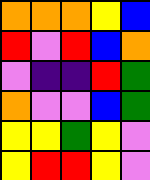[["orange", "orange", "orange", "yellow", "blue"], ["red", "violet", "red", "blue", "orange"], ["violet", "indigo", "indigo", "red", "green"], ["orange", "violet", "violet", "blue", "green"], ["yellow", "yellow", "green", "yellow", "violet"], ["yellow", "red", "red", "yellow", "violet"]]